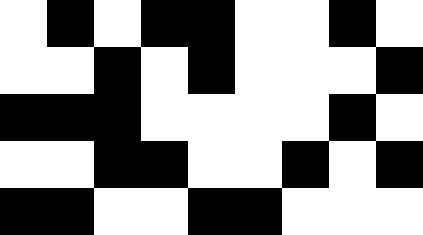[["white", "black", "white", "black", "black", "white", "white", "black", "white"], ["white", "white", "black", "white", "black", "white", "white", "white", "black"], ["black", "black", "black", "white", "white", "white", "white", "black", "white"], ["white", "white", "black", "black", "white", "white", "black", "white", "black"], ["black", "black", "white", "white", "black", "black", "white", "white", "white"]]